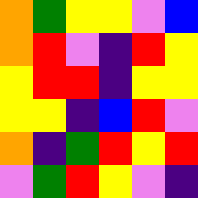[["orange", "green", "yellow", "yellow", "violet", "blue"], ["orange", "red", "violet", "indigo", "red", "yellow"], ["yellow", "red", "red", "indigo", "yellow", "yellow"], ["yellow", "yellow", "indigo", "blue", "red", "violet"], ["orange", "indigo", "green", "red", "yellow", "red"], ["violet", "green", "red", "yellow", "violet", "indigo"]]